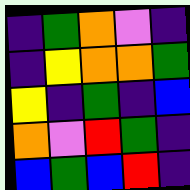[["indigo", "green", "orange", "violet", "indigo"], ["indigo", "yellow", "orange", "orange", "green"], ["yellow", "indigo", "green", "indigo", "blue"], ["orange", "violet", "red", "green", "indigo"], ["blue", "green", "blue", "red", "indigo"]]